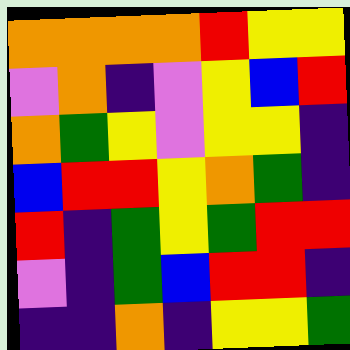[["orange", "orange", "orange", "orange", "red", "yellow", "yellow"], ["violet", "orange", "indigo", "violet", "yellow", "blue", "red"], ["orange", "green", "yellow", "violet", "yellow", "yellow", "indigo"], ["blue", "red", "red", "yellow", "orange", "green", "indigo"], ["red", "indigo", "green", "yellow", "green", "red", "red"], ["violet", "indigo", "green", "blue", "red", "red", "indigo"], ["indigo", "indigo", "orange", "indigo", "yellow", "yellow", "green"]]